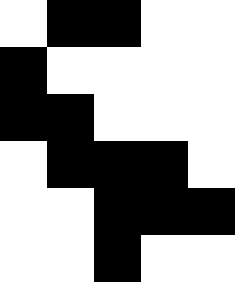[["white", "black", "black", "white", "white"], ["black", "white", "white", "white", "white"], ["black", "black", "white", "white", "white"], ["white", "black", "black", "black", "white"], ["white", "white", "black", "black", "black"], ["white", "white", "black", "white", "white"]]